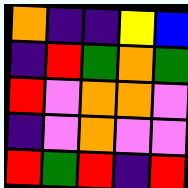[["orange", "indigo", "indigo", "yellow", "blue"], ["indigo", "red", "green", "orange", "green"], ["red", "violet", "orange", "orange", "violet"], ["indigo", "violet", "orange", "violet", "violet"], ["red", "green", "red", "indigo", "red"]]